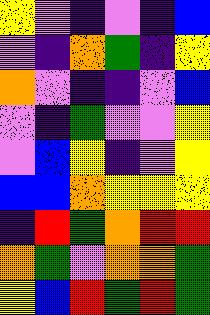[["yellow", "violet", "indigo", "violet", "indigo", "blue"], ["violet", "indigo", "orange", "green", "indigo", "yellow"], ["orange", "violet", "indigo", "indigo", "violet", "blue"], ["violet", "indigo", "green", "violet", "violet", "yellow"], ["violet", "blue", "yellow", "indigo", "violet", "yellow"], ["blue", "blue", "orange", "yellow", "yellow", "yellow"], ["indigo", "red", "green", "orange", "red", "red"], ["orange", "green", "violet", "orange", "orange", "green"], ["yellow", "blue", "red", "green", "red", "green"]]